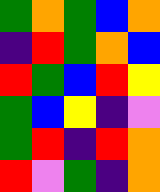[["green", "orange", "green", "blue", "orange"], ["indigo", "red", "green", "orange", "blue"], ["red", "green", "blue", "red", "yellow"], ["green", "blue", "yellow", "indigo", "violet"], ["green", "red", "indigo", "red", "orange"], ["red", "violet", "green", "indigo", "orange"]]